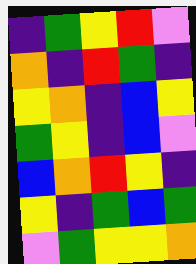[["indigo", "green", "yellow", "red", "violet"], ["orange", "indigo", "red", "green", "indigo"], ["yellow", "orange", "indigo", "blue", "yellow"], ["green", "yellow", "indigo", "blue", "violet"], ["blue", "orange", "red", "yellow", "indigo"], ["yellow", "indigo", "green", "blue", "green"], ["violet", "green", "yellow", "yellow", "orange"]]